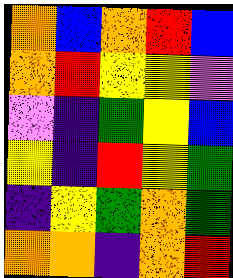[["orange", "blue", "orange", "red", "blue"], ["orange", "red", "yellow", "yellow", "violet"], ["violet", "indigo", "green", "yellow", "blue"], ["yellow", "indigo", "red", "yellow", "green"], ["indigo", "yellow", "green", "orange", "green"], ["orange", "orange", "indigo", "orange", "red"]]